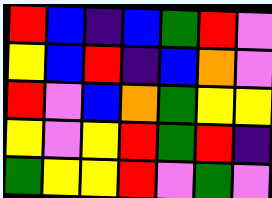[["red", "blue", "indigo", "blue", "green", "red", "violet"], ["yellow", "blue", "red", "indigo", "blue", "orange", "violet"], ["red", "violet", "blue", "orange", "green", "yellow", "yellow"], ["yellow", "violet", "yellow", "red", "green", "red", "indigo"], ["green", "yellow", "yellow", "red", "violet", "green", "violet"]]